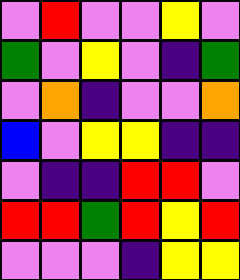[["violet", "red", "violet", "violet", "yellow", "violet"], ["green", "violet", "yellow", "violet", "indigo", "green"], ["violet", "orange", "indigo", "violet", "violet", "orange"], ["blue", "violet", "yellow", "yellow", "indigo", "indigo"], ["violet", "indigo", "indigo", "red", "red", "violet"], ["red", "red", "green", "red", "yellow", "red"], ["violet", "violet", "violet", "indigo", "yellow", "yellow"]]